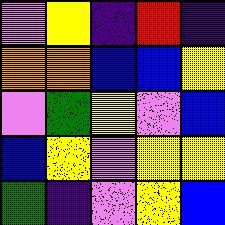[["violet", "yellow", "indigo", "red", "indigo"], ["orange", "orange", "blue", "blue", "yellow"], ["violet", "green", "yellow", "violet", "blue"], ["blue", "yellow", "violet", "yellow", "yellow"], ["green", "indigo", "violet", "yellow", "blue"]]